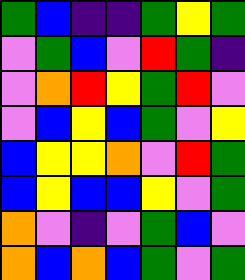[["green", "blue", "indigo", "indigo", "green", "yellow", "green"], ["violet", "green", "blue", "violet", "red", "green", "indigo"], ["violet", "orange", "red", "yellow", "green", "red", "violet"], ["violet", "blue", "yellow", "blue", "green", "violet", "yellow"], ["blue", "yellow", "yellow", "orange", "violet", "red", "green"], ["blue", "yellow", "blue", "blue", "yellow", "violet", "green"], ["orange", "violet", "indigo", "violet", "green", "blue", "violet"], ["orange", "blue", "orange", "blue", "green", "violet", "green"]]